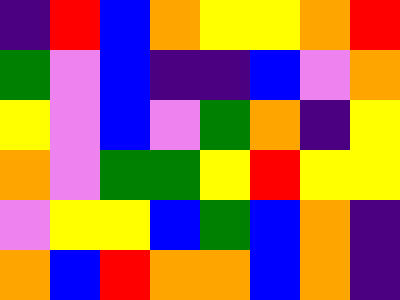[["indigo", "red", "blue", "orange", "yellow", "yellow", "orange", "red"], ["green", "violet", "blue", "indigo", "indigo", "blue", "violet", "orange"], ["yellow", "violet", "blue", "violet", "green", "orange", "indigo", "yellow"], ["orange", "violet", "green", "green", "yellow", "red", "yellow", "yellow"], ["violet", "yellow", "yellow", "blue", "green", "blue", "orange", "indigo"], ["orange", "blue", "red", "orange", "orange", "blue", "orange", "indigo"]]